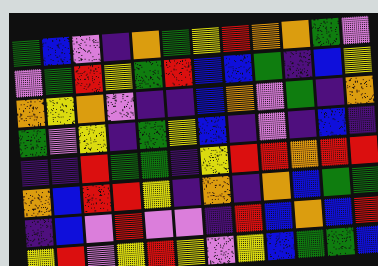[["green", "blue", "violet", "indigo", "orange", "green", "yellow", "red", "orange", "orange", "green", "violet"], ["violet", "green", "red", "yellow", "green", "red", "blue", "blue", "green", "indigo", "blue", "yellow"], ["orange", "yellow", "orange", "violet", "indigo", "indigo", "blue", "orange", "violet", "green", "indigo", "orange"], ["green", "violet", "yellow", "indigo", "green", "yellow", "blue", "indigo", "violet", "indigo", "blue", "indigo"], ["indigo", "indigo", "red", "green", "green", "indigo", "yellow", "red", "red", "orange", "red", "red"], ["orange", "blue", "red", "red", "yellow", "indigo", "orange", "indigo", "orange", "blue", "green", "green"], ["indigo", "blue", "violet", "red", "violet", "violet", "indigo", "red", "blue", "orange", "blue", "red"], ["yellow", "red", "violet", "yellow", "red", "yellow", "violet", "yellow", "blue", "green", "green", "blue"]]